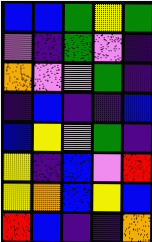[["blue", "blue", "green", "yellow", "green"], ["violet", "indigo", "green", "violet", "indigo"], ["orange", "violet", "violet", "green", "indigo"], ["indigo", "blue", "indigo", "indigo", "blue"], ["blue", "yellow", "violet", "green", "indigo"], ["yellow", "indigo", "blue", "violet", "red"], ["yellow", "orange", "blue", "yellow", "blue"], ["red", "blue", "indigo", "indigo", "orange"]]